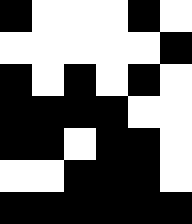[["black", "white", "white", "white", "black", "white"], ["white", "white", "white", "white", "white", "black"], ["black", "white", "black", "white", "black", "white"], ["black", "black", "black", "black", "white", "white"], ["black", "black", "white", "black", "black", "white"], ["white", "white", "black", "black", "black", "white"], ["black", "black", "black", "black", "black", "black"]]